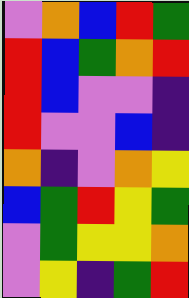[["violet", "orange", "blue", "red", "green"], ["red", "blue", "green", "orange", "red"], ["red", "blue", "violet", "violet", "indigo"], ["red", "violet", "violet", "blue", "indigo"], ["orange", "indigo", "violet", "orange", "yellow"], ["blue", "green", "red", "yellow", "green"], ["violet", "green", "yellow", "yellow", "orange"], ["violet", "yellow", "indigo", "green", "red"]]